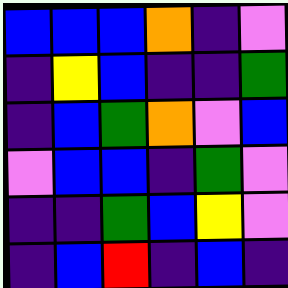[["blue", "blue", "blue", "orange", "indigo", "violet"], ["indigo", "yellow", "blue", "indigo", "indigo", "green"], ["indigo", "blue", "green", "orange", "violet", "blue"], ["violet", "blue", "blue", "indigo", "green", "violet"], ["indigo", "indigo", "green", "blue", "yellow", "violet"], ["indigo", "blue", "red", "indigo", "blue", "indigo"]]